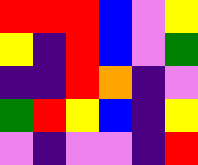[["red", "red", "red", "blue", "violet", "yellow"], ["yellow", "indigo", "red", "blue", "violet", "green"], ["indigo", "indigo", "red", "orange", "indigo", "violet"], ["green", "red", "yellow", "blue", "indigo", "yellow"], ["violet", "indigo", "violet", "violet", "indigo", "red"]]